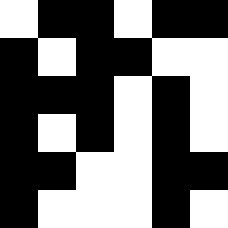[["white", "black", "black", "white", "black", "black"], ["black", "white", "black", "black", "white", "white"], ["black", "black", "black", "white", "black", "white"], ["black", "white", "black", "white", "black", "white"], ["black", "black", "white", "white", "black", "black"], ["black", "white", "white", "white", "black", "white"]]